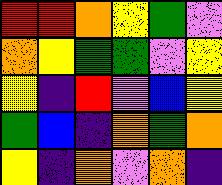[["red", "red", "orange", "yellow", "green", "violet"], ["orange", "yellow", "green", "green", "violet", "yellow"], ["yellow", "indigo", "red", "violet", "blue", "yellow"], ["green", "blue", "indigo", "orange", "green", "orange"], ["yellow", "indigo", "orange", "violet", "orange", "indigo"]]